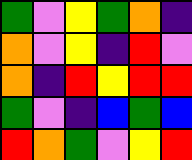[["green", "violet", "yellow", "green", "orange", "indigo"], ["orange", "violet", "yellow", "indigo", "red", "violet"], ["orange", "indigo", "red", "yellow", "red", "red"], ["green", "violet", "indigo", "blue", "green", "blue"], ["red", "orange", "green", "violet", "yellow", "red"]]